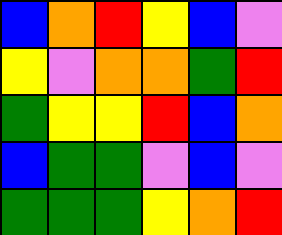[["blue", "orange", "red", "yellow", "blue", "violet"], ["yellow", "violet", "orange", "orange", "green", "red"], ["green", "yellow", "yellow", "red", "blue", "orange"], ["blue", "green", "green", "violet", "blue", "violet"], ["green", "green", "green", "yellow", "orange", "red"]]